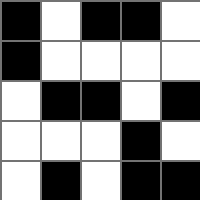[["black", "white", "black", "black", "white"], ["black", "white", "white", "white", "white"], ["white", "black", "black", "white", "black"], ["white", "white", "white", "black", "white"], ["white", "black", "white", "black", "black"]]